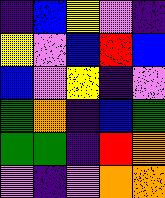[["indigo", "blue", "yellow", "violet", "indigo"], ["yellow", "violet", "blue", "red", "blue"], ["blue", "violet", "yellow", "indigo", "violet"], ["green", "orange", "indigo", "blue", "green"], ["green", "green", "indigo", "red", "orange"], ["violet", "indigo", "violet", "orange", "orange"]]